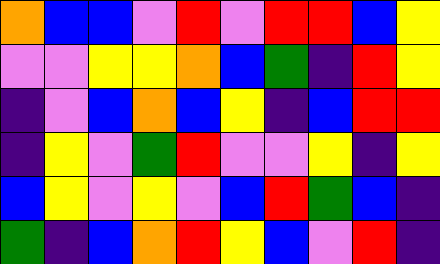[["orange", "blue", "blue", "violet", "red", "violet", "red", "red", "blue", "yellow"], ["violet", "violet", "yellow", "yellow", "orange", "blue", "green", "indigo", "red", "yellow"], ["indigo", "violet", "blue", "orange", "blue", "yellow", "indigo", "blue", "red", "red"], ["indigo", "yellow", "violet", "green", "red", "violet", "violet", "yellow", "indigo", "yellow"], ["blue", "yellow", "violet", "yellow", "violet", "blue", "red", "green", "blue", "indigo"], ["green", "indigo", "blue", "orange", "red", "yellow", "blue", "violet", "red", "indigo"]]